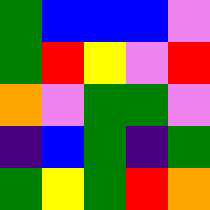[["green", "blue", "blue", "blue", "violet"], ["green", "red", "yellow", "violet", "red"], ["orange", "violet", "green", "green", "violet"], ["indigo", "blue", "green", "indigo", "green"], ["green", "yellow", "green", "red", "orange"]]